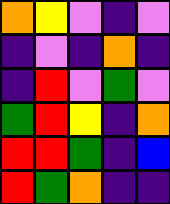[["orange", "yellow", "violet", "indigo", "violet"], ["indigo", "violet", "indigo", "orange", "indigo"], ["indigo", "red", "violet", "green", "violet"], ["green", "red", "yellow", "indigo", "orange"], ["red", "red", "green", "indigo", "blue"], ["red", "green", "orange", "indigo", "indigo"]]